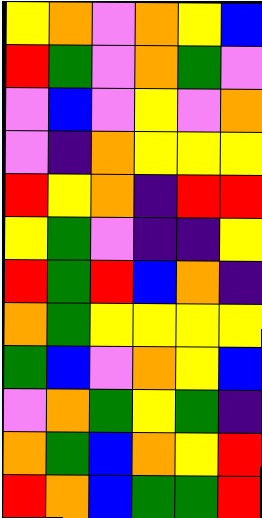[["yellow", "orange", "violet", "orange", "yellow", "blue"], ["red", "green", "violet", "orange", "green", "violet"], ["violet", "blue", "violet", "yellow", "violet", "orange"], ["violet", "indigo", "orange", "yellow", "yellow", "yellow"], ["red", "yellow", "orange", "indigo", "red", "red"], ["yellow", "green", "violet", "indigo", "indigo", "yellow"], ["red", "green", "red", "blue", "orange", "indigo"], ["orange", "green", "yellow", "yellow", "yellow", "yellow"], ["green", "blue", "violet", "orange", "yellow", "blue"], ["violet", "orange", "green", "yellow", "green", "indigo"], ["orange", "green", "blue", "orange", "yellow", "red"], ["red", "orange", "blue", "green", "green", "red"]]